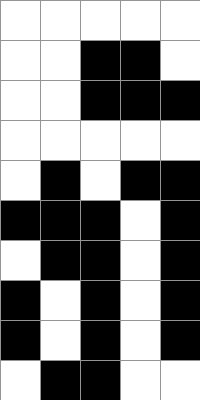[["white", "white", "white", "white", "white"], ["white", "white", "black", "black", "white"], ["white", "white", "black", "black", "black"], ["white", "white", "white", "white", "white"], ["white", "black", "white", "black", "black"], ["black", "black", "black", "white", "black"], ["white", "black", "black", "white", "black"], ["black", "white", "black", "white", "black"], ["black", "white", "black", "white", "black"], ["white", "black", "black", "white", "white"]]